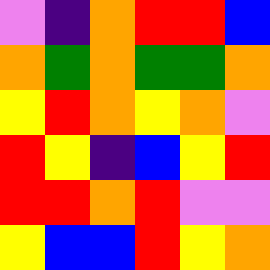[["violet", "indigo", "orange", "red", "red", "blue"], ["orange", "green", "orange", "green", "green", "orange"], ["yellow", "red", "orange", "yellow", "orange", "violet"], ["red", "yellow", "indigo", "blue", "yellow", "red"], ["red", "red", "orange", "red", "violet", "violet"], ["yellow", "blue", "blue", "red", "yellow", "orange"]]